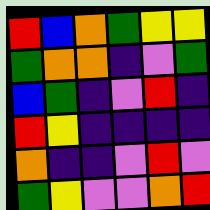[["red", "blue", "orange", "green", "yellow", "yellow"], ["green", "orange", "orange", "indigo", "violet", "green"], ["blue", "green", "indigo", "violet", "red", "indigo"], ["red", "yellow", "indigo", "indigo", "indigo", "indigo"], ["orange", "indigo", "indigo", "violet", "red", "violet"], ["green", "yellow", "violet", "violet", "orange", "red"]]